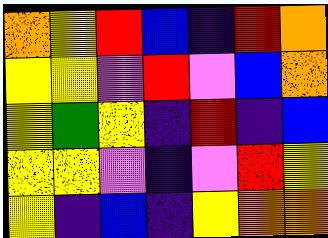[["orange", "yellow", "red", "blue", "indigo", "red", "orange"], ["yellow", "yellow", "violet", "red", "violet", "blue", "orange"], ["yellow", "green", "yellow", "indigo", "red", "indigo", "blue"], ["yellow", "yellow", "violet", "indigo", "violet", "red", "yellow"], ["yellow", "indigo", "blue", "indigo", "yellow", "orange", "orange"]]